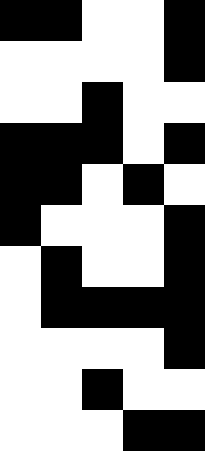[["black", "black", "white", "white", "black"], ["white", "white", "white", "white", "black"], ["white", "white", "black", "white", "white"], ["black", "black", "black", "white", "black"], ["black", "black", "white", "black", "white"], ["black", "white", "white", "white", "black"], ["white", "black", "white", "white", "black"], ["white", "black", "black", "black", "black"], ["white", "white", "white", "white", "black"], ["white", "white", "black", "white", "white"], ["white", "white", "white", "black", "black"]]